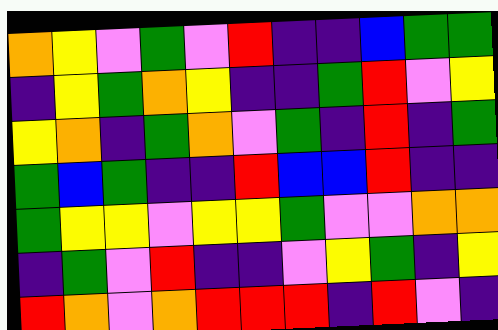[["orange", "yellow", "violet", "green", "violet", "red", "indigo", "indigo", "blue", "green", "green"], ["indigo", "yellow", "green", "orange", "yellow", "indigo", "indigo", "green", "red", "violet", "yellow"], ["yellow", "orange", "indigo", "green", "orange", "violet", "green", "indigo", "red", "indigo", "green"], ["green", "blue", "green", "indigo", "indigo", "red", "blue", "blue", "red", "indigo", "indigo"], ["green", "yellow", "yellow", "violet", "yellow", "yellow", "green", "violet", "violet", "orange", "orange"], ["indigo", "green", "violet", "red", "indigo", "indigo", "violet", "yellow", "green", "indigo", "yellow"], ["red", "orange", "violet", "orange", "red", "red", "red", "indigo", "red", "violet", "indigo"]]